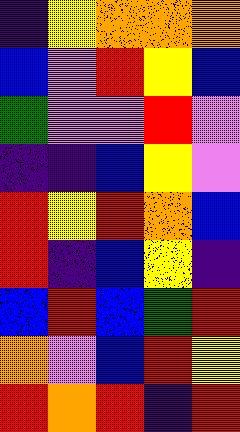[["indigo", "yellow", "orange", "orange", "orange"], ["blue", "violet", "red", "yellow", "blue"], ["green", "violet", "violet", "red", "violet"], ["indigo", "indigo", "blue", "yellow", "violet"], ["red", "yellow", "red", "orange", "blue"], ["red", "indigo", "blue", "yellow", "indigo"], ["blue", "red", "blue", "green", "red"], ["orange", "violet", "blue", "red", "yellow"], ["red", "orange", "red", "indigo", "red"]]